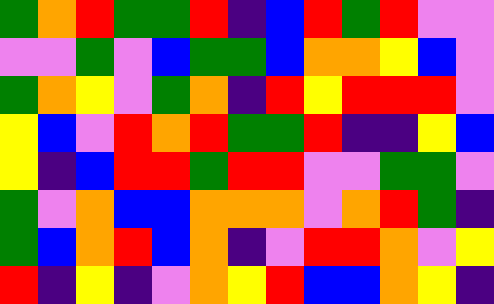[["green", "orange", "red", "green", "green", "red", "indigo", "blue", "red", "green", "red", "violet", "violet"], ["violet", "violet", "green", "violet", "blue", "green", "green", "blue", "orange", "orange", "yellow", "blue", "violet"], ["green", "orange", "yellow", "violet", "green", "orange", "indigo", "red", "yellow", "red", "red", "red", "violet"], ["yellow", "blue", "violet", "red", "orange", "red", "green", "green", "red", "indigo", "indigo", "yellow", "blue"], ["yellow", "indigo", "blue", "red", "red", "green", "red", "red", "violet", "violet", "green", "green", "violet"], ["green", "violet", "orange", "blue", "blue", "orange", "orange", "orange", "violet", "orange", "red", "green", "indigo"], ["green", "blue", "orange", "red", "blue", "orange", "indigo", "violet", "red", "red", "orange", "violet", "yellow"], ["red", "indigo", "yellow", "indigo", "violet", "orange", "yellow", "red", "blue", "blue", "orange", "yellow", "indigo"]]